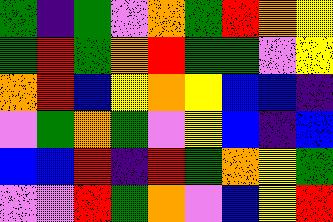[["green", "indigo", "green", "violet", "orange", "green", "red", "orange", "yellow"], ["green", "red", "green", "orange", "red", "green", "green", "violet", "yellow"], ["orange", "red", "blue", "yellow", "orange", "yellow", "blue", "blue", "indigo"], ["violet", "green", "orange", "green", "violet", "yellow", "blue", "indigo", "blue"], ["blue", "blue", "red", "indigo", "red", "green", "orange", "yellow", "green"], ["violet", "violet", "red", "green", "orange", "violet", "blue", "yellow", "red"]]